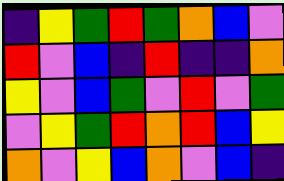[["indigo", "yellow", "green", "red", "green", "orange", "blue", "violet"], ["red", "violet", "blue", "indigo", "red", "indigo", "indigo", "orange"], ["yellow", "violet", "blue", "green", "violet", "red", "violet", "green"], ["violet", "yellow", "green", "red", "orange", "red", "blue", "yellow"], ["orange", "violet", "yellow", "blue", "orange", "violet", "blue", "indigo"]]